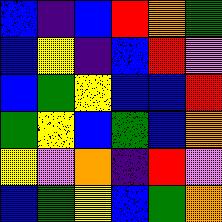[["blue", "indigo", "blue", "red", "orange", "green"], ["blue", "yellow", "indigo", "blue", "red", "violet"], ["blue", "green", "yellow", "blue", "blue", "red"], ["green", "yellow", "blue", "green", "blue", "orange"], ["yellow", "violet", "orange", "indigo", "red", "violet"], ["blue", "green", "yellow", "blue", "green", "orange"]]